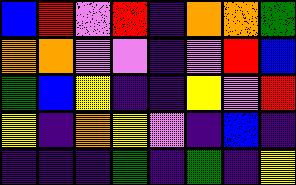[["blue", "red", "violet", "red", "indigo", "orange", "orange", "green"], ["orange", "orange", "violet", "violet", "indigo", "violet", "red", "blue"], ["green", "blue", "yellow", "indigo", "indigo", "yellow", "violet", "red"], ["yellow", "indigo", "orange", "yellow", "violet", "indigo", "blue", "indigo"], ["indigo", "indigo", "indigo", "green", "indigo", "green", "indigo", "yellow"]]